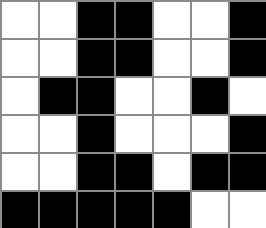[["white", "white", "black", "black", "white", "white", "black"], ["white", "white", "black", "black", "white", "white", "black"], ["white", "black", "black", "white", "white", "black", "white"], ["white", "white", "black", "white", "white", "white", "black"], ["white", "white", "black", "black", "white", "black", "black"], ["black", "black", "black", "black", "black", "white", "white"]]